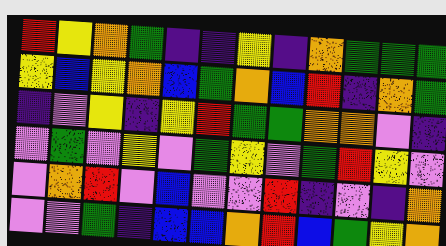[["red", "yellow", "orange", "green", "indigo", "indigo", "yellow", "indigo", "orange", "green", "green", "green"], ["yellow", "blue", "yellow", "orange", "blue", "green", "orange", "blue", "red", "indigo", "orange", "green"], ["indigo", "violet", "yellow", "indigo", "yellow", "red", "green", "green", "orange", "orange", "violet", "indigo"], ["violet", "green", "violet", "yellow", "violet", "green", "yellow", "violet", "green", "red", "yellow", "violet"], ["violet", "orange", "red", "violet", "blue", "violet", "violet", "red", "indigo", "violet", "indigo", "orange"], ["violet", "violet", "green", "indigo", "blue", "blue", "orange", "red", "blue", "green", "yellow", "orange"]]